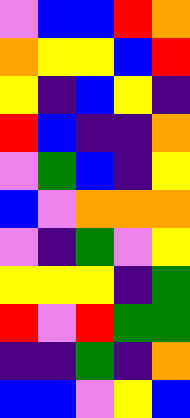[["violet", "blue", "blue", "red", "orange"], ["orange", "yellow", "yellow", "blue", "red"], ["yellow", "indigo", "blue", "yellow", "indigo"], ["red", "blue", "indigo", "indigo", "orange"], ["violet", "green", "blue", "indigo", "yellow"], ["blue", "violet", "orange", "orange", "orange"], ["violet", "indigo", "green", "violet", "yellow"], ["yellow", "yellow", "yellow", "indigo", "green"], ["red", "violet", "red", "green", "green"], ["indigo", "indigo", "green", "indigo", "orange"], ["blue", "blue", "violet", "yellow", "blue"]]